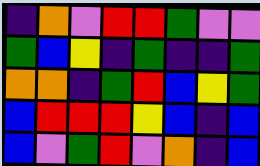[["indigo", "orange", "violet", "red", "red", "green", "violet", "violet"], ["green", "blue", "yellow", "indigo", "green", "indigo", "indigo", "green"], ["orange", "orange", "indigo", "green", "red", "blue", "yellow", "green"], ["blue", "red", "red", "red", "yellow", "blue", "indigo", "blue"], ["blue", "violet", "green", "red", "violet", "orange", "indigo", "blue"]]